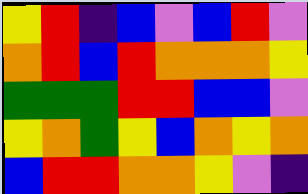[["yellow", "red", "indigo", "blue", "violet", "blue", "red", "violet"], ["orange", "red", "blue", "red", "orange", "orange", "orange", "yellow"], ["green", "green", "green", "red", "red", "blue", "blue", "violet"], ["yellow", "orange", "green", "yellow", "blue", "orange", "yellow", "orange"], ["blue", "red", "red", "orange", "orange", "yellow", "violet", "indigo"]]